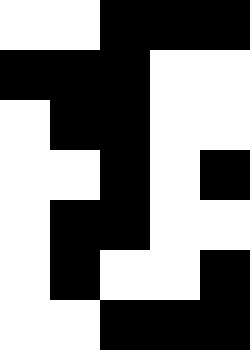[["white", "white", "black", "black", "black"], ["black", "black", "black", "white", "white"], ["white", "black", "black", "white", "white"], ["white", "white", "black", "white", "black"], ["white", "black", "black", "white", "white"], ["white", "black", "white", "white", "black"], ["white", "white", "black", "black", "black"]]